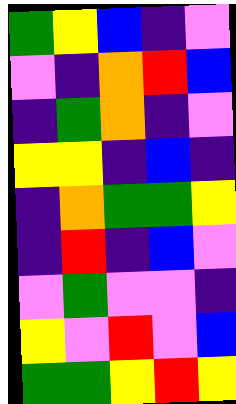[["green", "yellow", "blue", "indigo", "violet"], ["violet", "indigo", "orange", "red", "blue"], ["indigo", "green", "orange", "indigo", "violet"], ["yellow", "yellow", "indigo", "blue", "indigo"], ["indigo", "orange", "green", "green", "yellow"], ["indigo", "red", "indigo", "blue", "violet"], ["violet", "green", "violet", "violet", "indigo"], ["yellow", "violet", "red", "violet", "blue"], ["green", "green", "yellow", "red", "yellow"]]